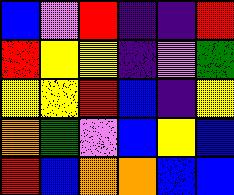[["blue", "violet", "red", "indigo", "indigo", "red"], ["red", "yellow", "yellow", "indigo", "violet", "green"], ["yellow", "yellow", "red", "blue", "indigo", "yellow"], ["orange", "green", "violet", "blue", "yellow", "blue"], ["red", "blue", "orange", "orange", "blue", "blue"]]